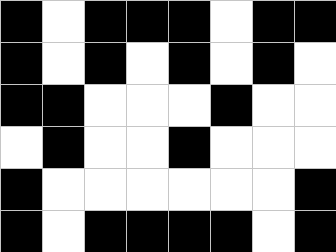[["black", "white", "black", "black", "black", "white", "black", "black"], ["black", "white", "black", "white", "black", "white", "black", "white"], ["black", "black", "white", "white", "white", "black", "white", "white"], ["white", "black", "white", "white", "black", "white", "white", "white"], ["black", "white", "white", "white", "white", "white", "white", "black"], ["black", "white", "black", "black", "black", "black", "white", "black"]]